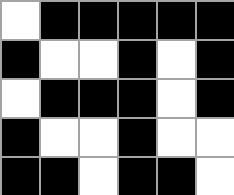[["white", "black", "black", "black", "black", "black"], ["black", "white", "white", "black", "white", "black"], ["white", "black", "black", "black", "white", "black"], ["black", "white", "white", "black", "white", "white"], ["black", "black", "white", "black", "black", "white"]]